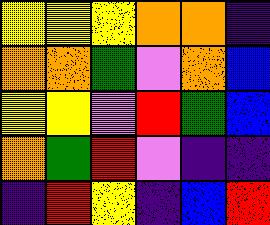[["yellow", "yellow", "yellow", "orange", "orange", "indigo"], ["orange", "orange", "green", "violet", "orange", "blue"], ["yellow", "yellow", "violet", "red", "green", "blue"], ["orange", "green", "red", "violet", "indigo", "indigo"], ["indigo", "red", "yellow", "indigo", "blue", "red"]]